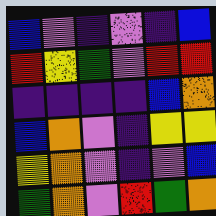[["blue", "violet", "indigo", "violet", "indigo", "blue"], ["red", "yellow", "green", "violet", "red", "red"], ["indigo", "indigo", "indigo", "indigo", "blue", "orange"], ["blue", "orange", "violet", "indigo", "yellow", "yellow"], ["yellow", "orange", "violet", "indigo", "violet", "blue"], ["green", "orange", "violet", "red", "green", "orange"]]